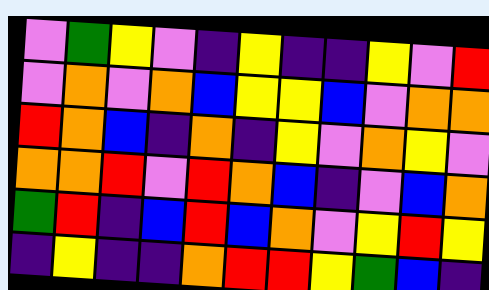[["violet", "green", "yellow", "violet", "indigo", "yellow", "indigo", "indigo", "yellow", "violet", "red"], ["violet", "orange", "violet", "orange", "blue", "yellow", "yellow", "blue", "violet", "orange", "orange"], ["red", "orange", "blue", "indigo", "orange", "indigo", "yellow", "violet", "orange", "yellow", "violet"], ["orange", "orange", "red", "violet", "red", "orange", "blue", "indigo", "violet", "blue", "orange"], ["green", "red", "indigo", "blue", "red", "blue", "orange", "violet", "yellow", "red", "yellow"], ["indigo", "yellow", "indigo", "indigo", "orange", "red", "red", "yellow", "green", "blue", "indigo"]]